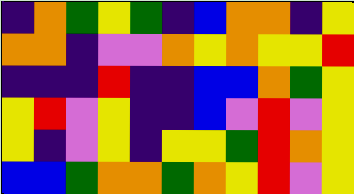[["indigo", "orange", "green", "yellow", "green", "indigo", "blue", "orange", "orange", "indigo", "yellow"], ["orange", "orange", "indigo", "violet", "violet", "orange", "yellow", "orange", "yellow", "yellow", "red"], ["indigo", "indigo", "indigo", "red", "indigo", "indigo", "blue", "blue", "orange", "green", "yellow"], ["yellow", "red", "violet", "yellow", "indigo", "indigo", "blue", "violet", "red", "violet", "yellow"], ["yellow", "indigo", "violet", "yellow", "indigo", "yellow", "yellow", "green", "red", "orange", "yellow"], ["blue", "blue", "green", "orange", "orange", "green", "orange", "yellow", "red", "violet", "yellow"]]